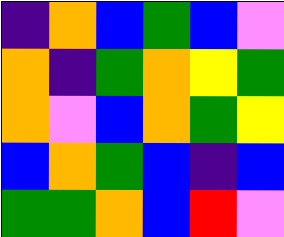[["indigo", "orange", "blue", "green", "blue", "violet"], ["orange", "indigo", "green", "orange", "yellow", "green"], ["orange", "violet", "blue", "orange", "green", "yellow"], ["blue", "orange", "green", "blue", "indigo", "blue"], ["green", "green", "orange", "blue", "red", "violet"]]